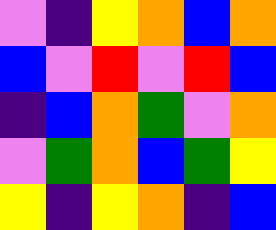[["violet", "indigo", "yellow", "orange", "blue", "orange"], ["blue", "violet", "red", "violet", "red", "blue"], ["indigo", "blue", "orange", "green", "violet", "orange"], ["violet", "green", "orange", "blue", "green", "yellow"], ["yellow", "indigo", "yellow", "orange", "indigo", "blue"]]